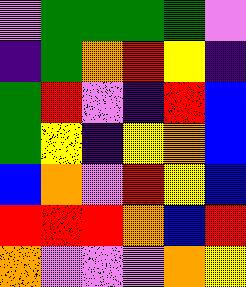[["violet", "green", "green", "green", "green", "violet"], ["indigo", "green", "orange", "red", "yellow", "indigo"], ["green", "red", "violet", "indigo", "red", "blue"], ["green", "yellow", "indigo", "yellow", "orange", "blue"], ["blue", "orange", "violet", "red", "yellow", "blue"], ["red", "red", "red", "orange", "blue", "red"], ["orange", "violet", "violet", "violet", "orange", "yellow"]]